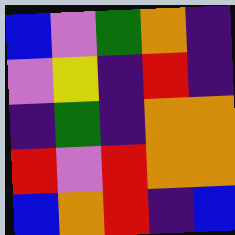[["blue", "violet", "green", "orange", "indigo"], ["violet", "yellow", "indigo", "red", "indigo"], ["indigo", "green", "indigo", "orange", "orange"], ["red", "violet", "red", "orange", "orange"], ["blue", "orange", "red", "indigo", "blue"]]